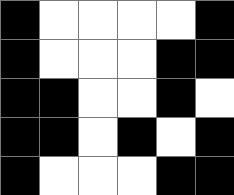[["black", "white", "white", "white", "white", "black"], ["black", "white", "white", "white", "black", "black"], ["black", "black", "white", "white", "black", "white"], ["black", "black", "white", "black", "white", "black"], ["black", "white", "white", "white", "black", "black"]]